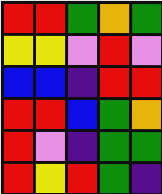[["red", "red", "green", "orange", "green"], ["yellow", "yellow", "violet", "red", "violet"], ["blue", "blue", "indigo", "red", "red"], ["red", "red", "blue", "green", "orange"], ["red", "violet", "indigo", "green", "green"], ["red", "yellow", "red", "green", "indigo"]]